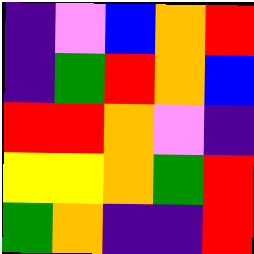[["indigo", "violet", "blue", "orange", "red"], ["indigo", "green", "red", "orange", "blue"], ["red", "red", "orange", "violet", "indigo"], ["yellow", "yellow", "orange", "green", "red"], ["green", "orange", "indigo", "indigo", "red"]]